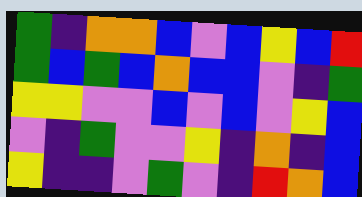[["green", "indigo", "orange", "orange", "blue", "violet", "blue", "yellow", "blue", "red"], ["green", "blue", "green", "blue", "orange", "blue", "blue", "violet", "indigo", "green"], ["yellow", "yellow", "violet", "violet", "blue", "violet", "blue", "violet", "yellow", "blue"], ["violet", "indigo", "green", "violet", "violet", "yellow", "indigo", "orange", "indigo", "blue"], ["yellow", "indigo", "indigo", "violet", "green", "violet", "indigo", "red", "orange", "blue"]]